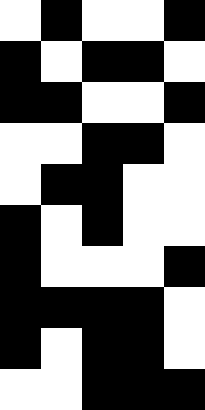[["white", "black", "white", "white", "black"], ["black", "white", "black", "black", "white"], ["black", "black", "white", "white", "black"], ["white", "white", "black", "black", "white"], ["white", "black", "black", "white", "white"], ["black", "white", "black", "white", "white"], ["black", "white", "white", "white", "black"], ["black", "black", "black", "black", "white"], ["black", "white", "black", "black", "white"], ["white", "white", "black", "black", "black"]]